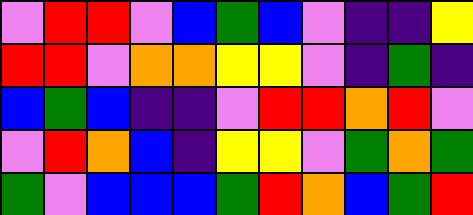[["violet", "red", "red", "violet", "blue", "green", "blue", "violet", "indigo", "indigo", "yellow"], ["red", "red", "violet", "orange", "orange", "yellow", "yellow", "violet", "indigo", "green", "indigo"], ["blue", "green", "blue", "indigo", "indigo", "violet", "red", "red", "orange", "red", "violet"], ["violet", "red", "orange", "blue", "indigo", "yellow", "yellow", "violet", "green", "orange", "green"], ["green", "violet", "blue", "blue", "blue", "green", "red", "orange", "blue", "green", "red"]]